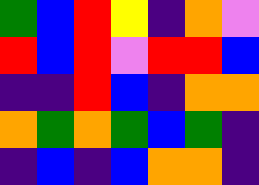[["green", "blue", "red", "yellow", "indigo", "orange", "violet"], ["red", "blue", "red", "violet", "red", "red", "blue"], ["indigo", "indigo", "red", "blue", "indigo", "orange", "orange"], ["orange", "green", "orange", "green", "blue", "green", "indigo"], ["indigo", "blue", "indigo", "blue", "orange", "orange", "indigo"]]